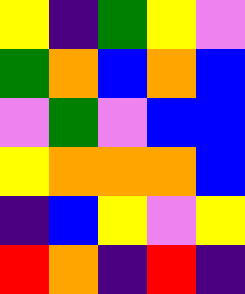[["yellow", "indigo", "green", "yellow", "violet"], ["green", "orange", "blue", "orange", "blue"], ["violet", "green", "violet", "blue", "blue"], ["yellow", "orange", "orange", "orange", "blue"], ["indigo", "blue", "yellow", "violet", "yellow"], ["red", "orange", "indigo", "red", "indigo"]]